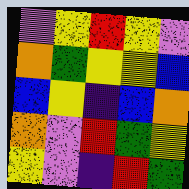[["violet", "yellow", "red", "yellow", "violet"], ["orange", "green", "yellow", "yellow", "blue"], ["blue", "yellow", "indigo", "blue", "orange"], ["orange", "violet", "red", "green", "yellow"], ["yellow", "violet", "indigo", "red", "green"]]